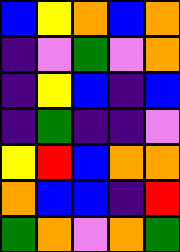[["blue", "yellow", "orange", "blue", "orange"], ["indigo", "violet", "green", "violet", "orange"], ["indigo", "yellow", "blue", "indigo", "blue"], ["indigo", "green", "indigo", "indigo", "violet"], ["yellow", "red", "blue", "orange", "orange"], ["orange", "blue", "blue", "indigo", "red"], ["green", "orange", "violet", "orange", "green"]]